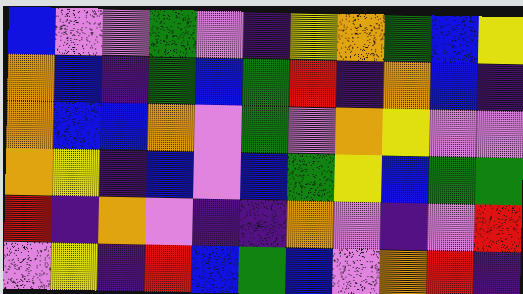[["blue", "violet", "violet", "green", "violet", "indigo", "yellow", "orange", "green", "blue", "yellow"], ["orange", "blue", "indigo", "green", "blue", "green", "red", "indigo", "orange", "blue", "indigo"], ["orange", "blue", "blue", "orange", "violet", "green", "violet", "orange", "yellow", "violet", "violet"], ["orange", "yellow", "indigo", "blue", "violet", "blue", "green", "yellow", "blue", "green", "green"], ["red", "indigo", "orange", "violet", "indigo", "indigo", "orange", "violet", "indigo", "violet", "red"], ["violet", "yellow", "indigo", "red", "blue", "green", "blue", "violet", "orange", "red", "indigo"]]